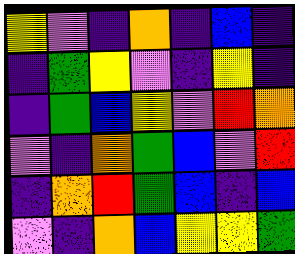[["yellow", "violet", "indigo", "orange", "indigo", "blue", "indigo"], ["indigo", "green", "yellow", "violet", "indigo", "yellow", "indigo"], ["indigo", "green", "blue", "yellow", "violet", "red", "orange"], ["violet", "indigo", "orange", "green", "blue", "violet", "red"], ["indigo", "orange", "red", "green", "blue", "indigo", "blue"], ["violet", "indigo", "orange", "blue", "yellow", "yellow", "green"]]